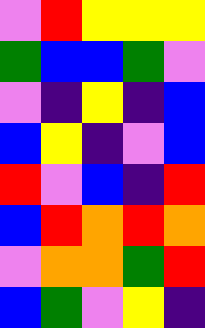[["violet", "red", "yellow", "yellow", "yellow"], ["green", "blue", "blue", "green", "violet"], ["violet", "indigo", "yellow", "indigo", "blue"], ["blue", "yellow", "indigo", "violet", "blue"], ["red", "violet", "blue", "indigo", "red"], ["blue", "red", "orange", "red", "orange"], ["violet", "orange", "orange", "green", "red"], ["blue", "green", "violet", "yellow", "indigo"]]